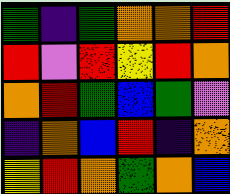[["green", "indigo", "green", "orange", "orange", "red"], ["red", "violet", "red", "yellow", "red", "orange"], ["orange", "red", "green", "blue", "green", "violet"], ["indigo", "orange", "blue", "red", "indigo", "orange"], ["yellow", "red", "orange", "green", "orange", "blue"]]